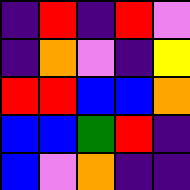[["indigo", "red", "indigo", "red", "violet"], ["indigo", "orange", "violet", "indigo", "yellow"], ["red", "red", "blue", "blue", "orange"], ["blue", "blue", "green", "red", "indigo"], ["blue", "violet", "orange", "indigo", "indigo"]]